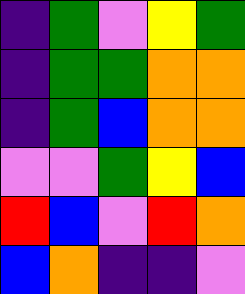[["indigo", "green", "violet", "yellow", "green"], ["indigo", "green", "green", "orange", "orange"], ["indigo", "green", "blue", "orange", "orange"], ["violet", "violet", "green", "yellow", "blue"], ["red", "blue", "violet", "red", "orange"], ["blue", "orange", "indigo", "indigo", "violet"]]